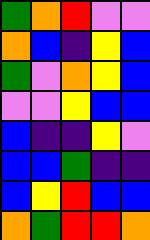[["green", "orange", "red", "violet", "violet"], ["orange", "blue", "indigo", "yellow", "blue"], ["green", "violet", "orange", "yellow", "blue"], ["violet", "violet", "yellow", "blue", "blue"], ["blue", "indigo", "indigo", "yellow", "violet"], ["blue", "blue", "green", "indigo", "indigo"], ["blue", "yellow", "red", "blue", "blue"], ["orange", "green", "red", "red", "orange"]]